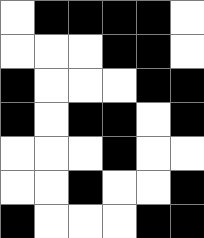[["white", "black", "black", "black", "black", "white"], ["white", "white", "white", "black", "black", "white"], ["black", "white", "white", "white", "black", "black"], ["black", "white", "black", "black", "white", "black"], ["white", "white", "white", "black", "white", "white"], ["white", "white", "black", "white", "white", "black"], ["black", "white", "white", "white", "black", "black"]]